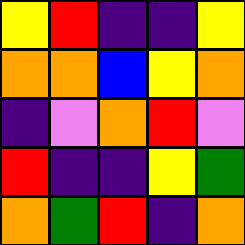[["yellow", "red", "indigo", "indigo", "yellow"], ["orange", "orange", "blue", "yellow", "orange"], ["indigo", "violet", "orange", "red", "violet"], ["red", "indigo", "indigo", "yellow", "green"], ["orange", "green", "red", "indigo", "orange"]]